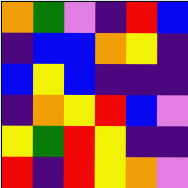[["orange", "green", "violet", "indigo", "red", "blue"], ["indigo", "blue", "blue", "orange", "yellow", "indigo"], ["blue", "yellow", "blue", "indigo", "indigo", "indigo"], ["indigo", "orange", "yellow", "red", "blue", "violet"], ["yellow", "green", "red", "yellow", "indigo", "indigo"], ["red", "indigo", "red", "yellow", "orange", "violet"]]